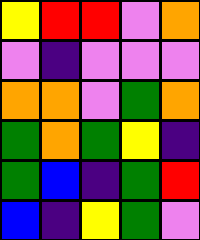[["yellow", "red", "red", "violet", "orange"], ["violet", "indigo", "violet", "violet", "violet"], ["orange", "orange", "violet", "green", "orange"], ["green", "orange", "green", "yellow", "indigo"], ["green", "blue", "indigo", "green", "red"], ["blue", "indigo", "yellow", "green", "violet"]]